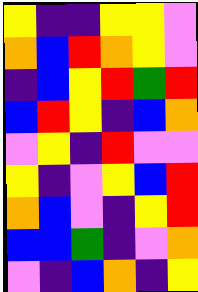[["yellow", "indigo", "indigo", "yellow", "yellow", "violet"], ["orange", "blue", "red", "orange", "yellow", "violet"], ["indigo", "blue", "yellow", "red", "green", "red"], ["blue", "red", "yellow", "indigo", "blue", "orange"], ["violet", "yellow", "indigo", "red", "violet", "violet"], ["yellow", "indigo", "violet", "yellow", "blue", "red"], ["orange", "blue", "violet", "indigo", "yellow", "red"], ["blue", "blue", "green", "indigo", "violet", "orange"], ["violet", "indigo", "blue", "orange", "indigo", "yellow"]]